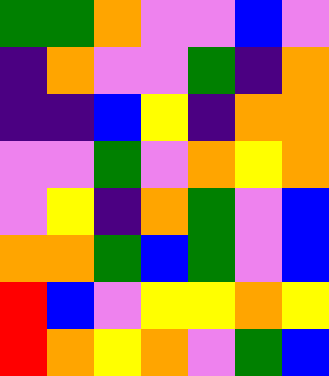[["green", "green", "orange", "violet", "violet", "blue", "violet"], ["indigo", "orange", "violet", "violet", "green", "indigo", "orange"], ["indigo", "indigo", "blue", "yellow", "indigo", "orange", "orange"], ["violet", "violet", "green", "violet", "orange", "yellow", "orange"], ["violet", "yellow", "indigo", "orange", "green", "violet", "blue"], ["orange", "orange", "green", "blue", "green", "violet", "blue"], ["red", "blue", "violet", "yellow", "yellow", "orange", "yellow"], ["red", "orange", "yellow", "orange", "violet", "green", "blue"]]